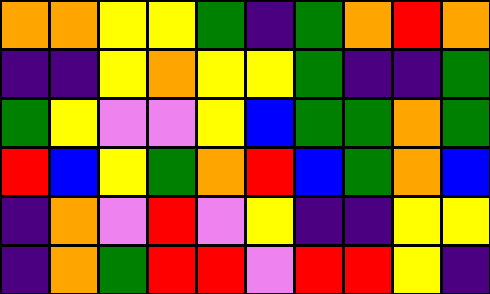[["orange", "orange", "yellow", "yellow", "green", "indigo", "green", "orange", "red", "orange"], ["indigo", "indigo", "yellow", "orange", "yellow", "yellow", "green", "indigo", "indigo", "green"], ["green", "yellow", "violet", "violet", "yellow", "blue", "green", "green", "orange", "green"], ["red", "blue", "yellow", "green", "orange", "red", "blue", "green", "orange", "blue"], ["indigo", "orange", "violet", "red", "violet", "yellow", "indigo", "indigo", "yellow", "yellow"], ["indigo", "orange", "green", "red", "red", "violet", "red", "red", "yellow", "indigo"]]